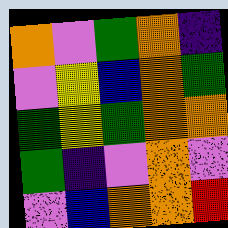[["orange", "violet", "green", "orange", "indigo"], ["violet", "yellow", "blue", "orange", "green"], ["green", "yellow", "green", "orange", "orange"], ["green", "indigo", "violet", "orange", "violet"], ["violet", "blue", "orange", "orange", "red"]]